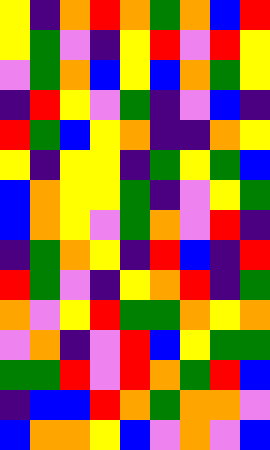[["yellow", "indigo", "orange", "red", "orange", "green", "orange", "blue", "red"], ["yellow", "green", "violet", "indigo", "yellow", "red", "violet", "red", "yellow"], ["violet", "green", "orange", "blue", "yellow", "blue", "orange", "green", "yellow"], ["indigo", "red", "yellow", "violet", "green", "indigo", "violet", "blue", "indigo"], ["red", "green", "blue", "yellow", "orange", "indigo", "indigo", "orange", "yellow"], ["yellow", "indigo", "yellow", "yellow", "indigo", "green", "yellow", "green", "blue"], ["blue", "orange", "yellow", "yellow", "green", "indigo", "violet", "yellow", "green"], ["blue", "orange", "yellow", "violet", "green", "orange", "violet", "red", "indigo"], ["indigo", "green", "orange", "yellow", "indigo", "red", "blue", "indigo", "red"], ["red", "green", "violet", "indigo", "yellow", "orange", "red", "indigo", "green"], ["orange", "violet", "yellow", "red", "green", "green", "orange", "yellow", "orange"], ["violet", "orange", "indigo", "violet", "red", "blue", "yellow", "green", "green"], ["green", "green", "red", "violet", "red", "orange", "green", "red", "blue"], ["indigo", "blue", "blue", "red", "orange", "green", "orange", "orange", "violet"], ["blue", "orange", "orange", "yellow", "blue", "violet", "orange", "violet", "blue"]]